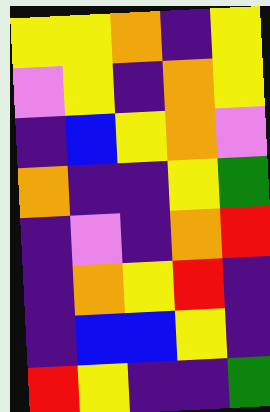[["yellow", "yellow", "orange", "indigo", "yellow"], ["violet", "yellow", "indigo", "orange", "yellow"], ["indigo", "blue", "yellow", "orange", "violet"], ["orange", "indigo", "indigo", "yellow", "green"], ["indigo", "violet", "indigo", "orange", "red"], ["indigo", "orange", "yellow", "red", "indigo"], ["indigo", "blue", "blue", "yellow", "indigo"], ["red", "yellow", "indigo", "indigo", "green"]]